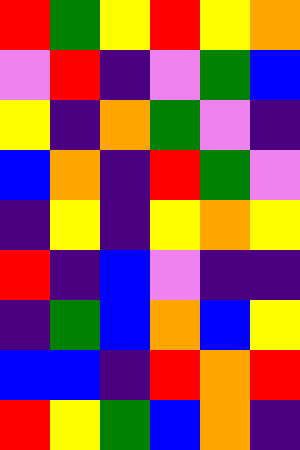[["red", "green", "yellow", "red", "yellow", "orange"], ["violet", "red", "indigo", "violet", "green", "blue"], ["yellow", "indigo", "orange", "green", "violet", "indigo"], ["blue", "orange", "indigo", "red", "green", "violet"], ["indigo", "yellow", "indigo", "yellow", "orange", "yellow"], ["red", "indigo", "blue", "violet", "indigo", "indigo"], ["indigo", "green", "blue", "orange", "blue", "yellow"], ["blue", "blue", "indigo", "red", "orange", "red"], ["red", "yellow", "green", "blue", "orange", "indigo"]]